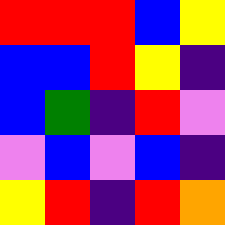[["red", "red", "red", "blue", "yellow"], ["blue", "blue", "red", "yellow", "indigo"], ["blue", "green", "indigo", "red", "violet"], ["violet", "blue", "violet", "blue", "indigo"], ["yellow", "red", "indigo", "red", "orange"]]